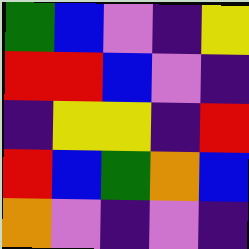[["green", "blue", "violet", "indigo", "yellow"], ["red", "red", "blue", "violet", "indigo"], ["indigo", "yellow", "yellow", "indigo", "red"], ["red", "blue", "green", "orange", "blue"], ["orange", "violet", "indigo", "violet", "indigo"]]